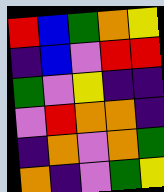[["red", "blue", "green", "orange", "yellow"], ["indigo", "blue", "violet", "red", "red"], ["green", "violet", "yellow", "indigo", "indigo"], ["violet", "red", "orange", "orange", "indigo"], ["indigo", "orange", "violet", "orange", "green"], ["orange", "indigo", "violet", "green", "yellow"]]